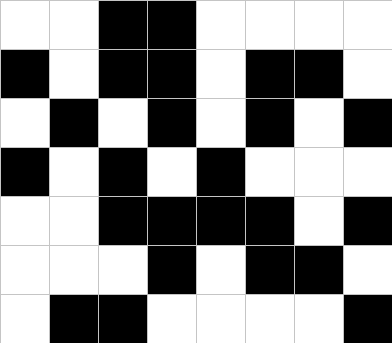[["white", "white", "black", "black", "white", "white", "white", "white"], ["black", "white", "black", "black", "white", "black", "black", "white"], ["white", "black", "white", "black", "white", "black", "white", "black"], ["black", "white", "black", "white", "black", "white", "white", "white"], ["white", "white", "black", "black", "black", "black", "white", "black"], ["white", "white", "white", "black", "white", "black", "black", "white"], ["white", "black", "black", "white", "white", "white", "white", "black"]]